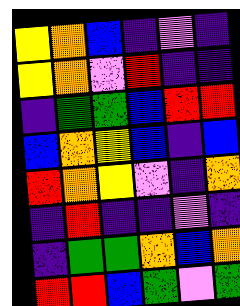[["yellow", "orange", "blue", "indigo", "violet", "indigo"], ["yellow", "orange", "violet", "red", "indigo", "indigo"], ["indigo", "green", "green", "blue", "red", "red"], ["blue", "orange", "yellow", "blue", "indigo", "blue"], ["red", "orange", "yellow", "violet", "indigo", "orange"], ["indigo", "red", "indigo", "indigo", "violet", "indigo"], ["indigo", "green", "green", "orange", "blue", "orange"], ["red", "red", "blue", "green", "violet", "green"]]